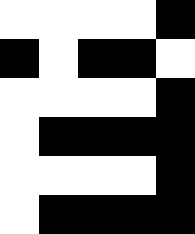[["white", "white", "white", "white", "black"], ["black", "white", "black", "black", "white"], ["white", "white", "white", "white", "black"], ["white", "black", "black", "black", "black"], ["white", "white", "white", "white", "black"], ["white", "black", "black", "black", "black"]]